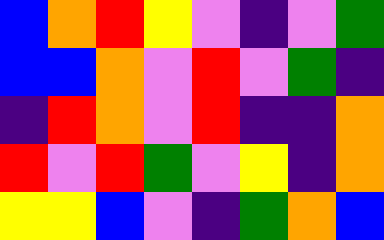[["blue", "orange", "red", "yellow", "violet", "indigo", "violet", "green"], ["blue", "blue", "orange", "violet", "red", "violet", "green", "indigo"], ["indigo", "red", "orange", "violet", "red", "indigo", "indigo", "orange"], ["red", "violet", "red", "green", "violet", "yellow", "indigo", "orange"], ["yellow", "yellow", "blue", "violet", "indigo", "green", "orange", "blue"]]